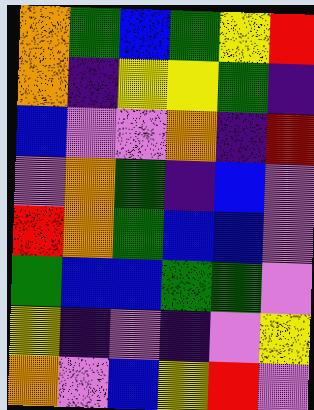[["orange", "green", "blue", "green", "yellow", "red"], ["orange", "indigo", "yellow", "yellow", "green", "indigo"], ["blue", "violet", "violet", "orange", "indigo", "red"], ["violet", "orange", "green", "indigo", "blue", "violet"], ["red", "orange", "green", "blue", "blue", "violet"], ["green", "blue", "blue", "green", "green", "violet"], ["yellow", "indigo", "violet", "indigo", "violet", "yellow"], ["orange", "violet", "blue", "yellow", "red", "violet"]]